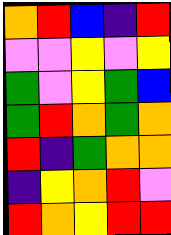[["orange", "red", "blue", "indigo", "red"], ["violet", "violet", "yellow", "violet", "yellow"], ["green", "violet", "yellow", "green", "blue"], ["green", "red", "orange", "green", "orange"], ["red", "indigo", "green", "orange", "orange"], ["indigo", "yellow", "orange", "red", "violet"], ["red", "orange", "yellow", "red", "red"]]